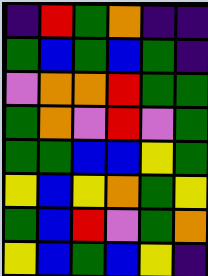[["indigo", "red", "green", "orange", "indigo", "indigo"], ["green", "blue", "green", "blue", "green", "indigo"], ["violet", "orange", "orange", "red", "green", "green"], ["green", "orange", "violet", "red", "violet", "green"], ["green", "green", "blue", "blue", "yellow", "green"], ["yellow", "blue", "yellow", "orange", "green", "yellow"], ["green", "blue", "red", "violet", "green", "orange"], ["yellow", "blue", "green", "blue", "yellow", "indigo"]]